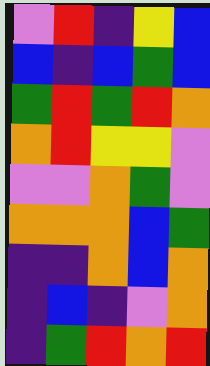[["violet", "red", "indigo", "yellow", "blue"], ["blue", "indigo", "blue", "green", "blue"], ["green", "red", "green", "red", "orange"], ["orange", "red", "yellow", "yellow", "violet"], ["violet", "violet", "orange", "green", "violet"], ["orange", "orange", "orange", "blue", "green"], ["indigo", "indigo", "orange", "blue", "orange"], ["indigo", "blue", "indigo", "violet", "orange"], ["indigo", "green", "red", "orange", "red"]]